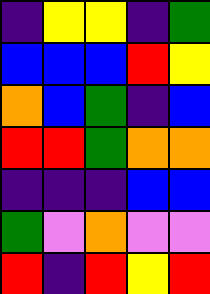[["indigo", "yellow", "yellow", "indigo", "green"], ["blue", "blue", "blue", "red", "yellow"], ["orange", "blue", "green", "indigo", "blue"], ["red", "red", "green", "orange", "orange"], ["indigo", "indigo", "indigo", "blue", "blue"], ["green", "violet", "orange", "violet", "violet"], ["red", "indigo", "red", "yellow", "red"]]